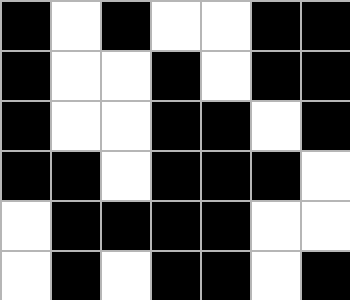[["black", "white", "black", "white", "white", "black", "black"], ["black", "white", "white", "black", "white", "black", "black"], ["black", "white", "white", "black", "black", "white", "black"], ["black", "black", "white", "black", "black", "black", "white"], ["white", "black", "black", "black", "black", "white", "white"], ["white", "black", "white", "black", "black", "white", "black"]]